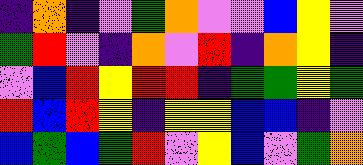[["indigo", "orange", "indigo", "violet", "green", "orange", "violet", "violet", "blue", "yellow", "violet"], ["green", "red", "violet", "indigo", "orange", "violet", "red", "indigo", "orange", "yellow", "indigo"], ["violet", "blue", "red", "yellow", "red", "red", "indigo", "green", "green", "yellow", "green"], ["red", "blue", "red", "yellow", "indigo", "yellow", "yellow", "blue", "blue", "indigo", "violet"], ["blue", "green", "blue", "green", "red", "violet", "yellow", "blue", "violet", "green", "orange"]]